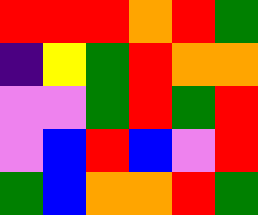[["red", "red", "red", "orange", "red", "green"], ["indigo", "yellow", "green", "red", "orange", "orange"], ["violet", "violet", "green", "red", "green", "red"], ["violet", "blue", "red", "blue", "violet", "red"], ["green", "blue", "orange", "orange", "red", "green"]]